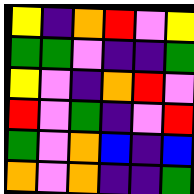[["yellow", "indigo", "orange", "red", "violet", "yellow"], ["green", "green", "violet", "indigo", "indigo", "green"], ["yellow", "violet", "indigo", "orange", "red", "violet"], ["red", "violet", "green", "indigo", "violet", "red"], ["green", "violet", "orange", "blue", "indigo", "blue"], ["orange", "violet", "orange", "indigo", "indigo", "green"]]